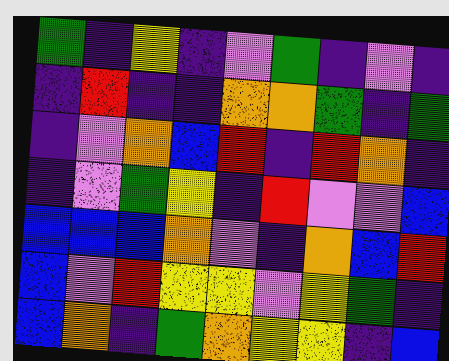[["green", "indigo", "yellow", "indigo", "violet", "green", "indigo", "violet", "indigo"], ["indigo", "red", "indigo", "indigo", "orange", "orange", "green", "indigo", "green"], ["indigo", "violet", "orange", "blue", "red", "indigo", "red", "orange", "indigo"], ["indigo", "violet", "green", "yellow", "indigo", "red", "violet", "violet", "blue"], ["blue", "blue", "blue", "orange", "violet", "indigo", "orange", "blue", "red"], ["blue", "violet", "red", "yellow", "yellow", "violet", "yellow", "green", "indigo"], ["blue", "orange", "indigo", "green", "orange", "yellow", "yellow", "indigo", "blue"]]